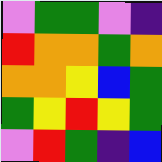[["violet", "green", "green", "violet", "indigo"], ["red", "orange", "orange", "green", "orange"], ["orange", "orange", "yellow", "blue", "green"], ["green", "yellow", "red", "yellow", "green"], ["violet", "red", "green", "indigo", "blue"]]